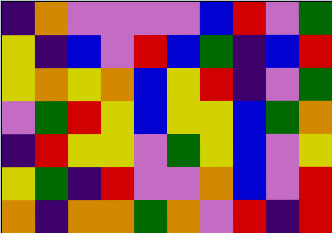[["indigo", "orange", "violet", "violet", "violet", "violet", "blue", "red", "violet", "green"], ["yellow", "indigo", "blue", "violet", "red", "blue", "green", "indigo", "blue", "red"], ["yellow", "orange", "yellow", "orange", "blue", "yellow", "red", "indigo", "violet", "green"], ["violet", "green", "red", "yellow", "blue", "yellow", "yellow", "blue", "green", "orange"], ["indigo", "red", "yellow", "yellow", "violet", "green", "yellow", "blue", "violet", "yellow"], ["yellow", "green", "indigo", "red", "violet", "violet", "orange", "blue", "violet", "red"], ["orange", "indigo", "orange", "orange", "green", "orange", "violet", "red", "indigo", "red"]]